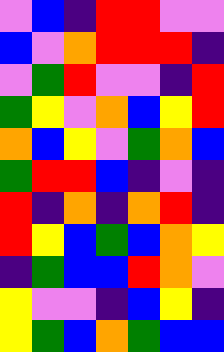[["violet", "blue", "indigo", "red", "red", "violet", "violet"], ["blue", "violet", "orange", "red", "red", "red", "indigo"], ["violet", "green", "red", "violet", "violet", "indigo", "red"], ["green", "yellow", "violet", "orange", "blue", "yellow", "red"], ["orange", "blue", "yellow", "violet", "green", "orange", "blue"], ["green", "red", "red", "blue", "indigo", "violet", "indigo"], ["red", "indigo", "orange", "indigo", "orange", "red", "indigo"], ["red", "yellow", "blue", "green", "blue", "orange", "yellow"], ["indigo", "green", "blue", "blue", "red", "orange", "violet"], ["yellow", "violet", "violet", "indigo", "blue", "yellow", "indigo"], ["yellow", "green", "blue", "orange", "green", "blue", "blue"]]